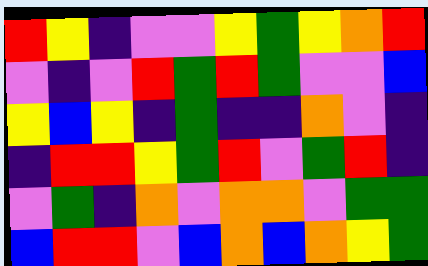[["red", "yellow", "indigo", "violet", "violet", "yellow", "green", "yellow", "orange", "red"], ["violet", "indigo", "violet", "red", "green", "red", "green", "violet", "violet", "blue"], ["yellow", "blue", "yellow", "indigo", "green", "indigo", "indigo", "orange", "violet", "indigo"], ["indigo", "red", "red", "yellow", "green", "red", "violet", "green", "red", "indigo"], ["violet", "green", "indigo", "orange", "violet", "orange", "orange", "violet", "green", "green"], ["blue", "red", "red", "violet", "blue", "orange", "blue", "orange", "yellow", "green"]]